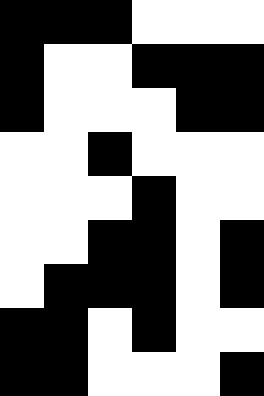[["black", "black", "black", "white", "white", "white"], ["black", "white", "white", "black", "black", "black"], ["black", "white", "white", "white", "black", "black"], ["white", "white", "black", "white", "white", "white"], ["white", "white", "white", "black", "white", "white"], ["white", "white", "black", "black", "white", "black"], ["white", "black", "black", "black", "white", "black"], ["black", "black", "white", "black", "white", "white"], ["black", "black", "white", "white", "white", "black"]]